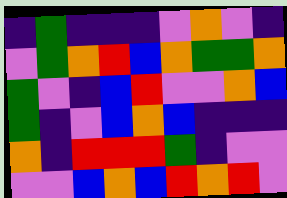[["indigo", "green", "indigo", "indigo", "indigo", "violet", "orange", "violet", "indigo"], ["violet", "green", "orange", "red", "blue", "orange", "green", "green", "orange"], ["green", "violet", "indigo", "blue", "red", "violet", "violet", "orange", "blue"], ["green", "indigo", "violet", "blue", "orange", "blue", "indigo", "indigo", "indigo"], ["orange", "indigo", "red", "red", "red", "green", "indigo", "violet", "violet"], ["violet", "violet", "blue", "orange", "blue", "red", "orange", "red", "violet"]]